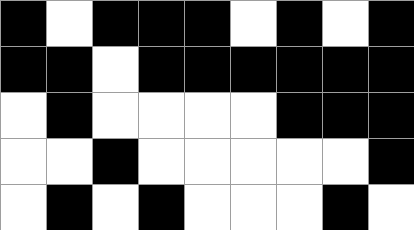[["black", "white", "black", "black", "black", "white", "black", "white", "black"], ["black", "black", "white", "black", "black", "black", "black", "black", "black"], ["white", "black", "white", "white", "white", "white", "black", "black", "black"], ["white", "white", "black", "white", "white", "white", "white", "white", "black"], ["white", "black", "white", "black", "white", "white", "white", "black", "white"]]